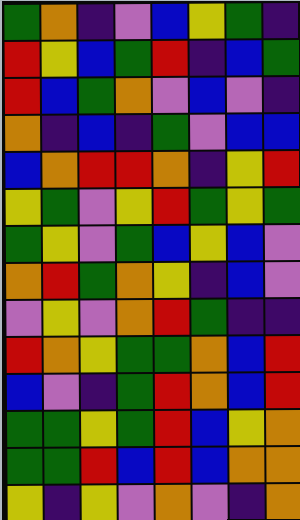[["green", "orange", "indigo", "violet", "blue", "yellow", "green", "indigo"], ["red", "yellow", "blue", "green", "red", "indigo", "blue", "green"], ["red", "blue", "green", "orange", "violet", "blue", "violet", "indigo"], ["orange", "indigo", "blue", "indigo", "green", "violet", "blue", "blue"], ["blue", "orange", "red", "red", "orange", "indigo", "yellow", "red"], ["yellow", "green", "violet", "yellow", "red", "green", "yellow", "green"], ["green", "yellow", "violet", "green", "blue", "yellow", "blue", "violet"], ["orange", "red", "green", "orange", "yellow", "indigo", "blue", "violet"], ["violet", "yellow", "violet", "orange", "red", "green", "indigo", "indigo"], ["red", "orange", "yellow", "green", "green", "orange", "blue", "red"], ["blue", "violet", "indigo", "green", "red", "orange", "blue", "red"], ["green", "green", "yellow", "green", "red", "blue", "yellow", "orange"], ["green", "green", "red", "blue", "red", "blue", "orange", "orange"], ["yellow", "indigo", "yellow", "violet", "orange", "violet", "indigo", "orange"]]